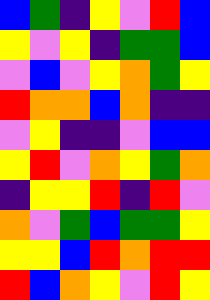[["blue", "green", "indigo", "yellow", "violet", "red", "blue"], ["yellow", "violet", "yellow", "indigo", "green", "green", "blue"], ["violet", "blue", "violet", "yellow", "orange", "green", "yellow"], ["red", "orange", "orange", "blue", "orange", "indigo", "indigo"], ["violet", "yellow", "indigo", "indigo", "violet", "blue", "blue"], ["yellow", "red", "violet", "orange", "yellow", "green", "orange"], ["indigo", "yellow", "yellow", "red", "indigo", "red", "violet"], ["orange", "violet", "green", "blue", "green", "green", "yellow"], ["yellow", "yellow", "blue", "red", "orange", "red", "red"], ["red", "blue", "orange", "yellow", "violet", "red", "yellow"]]